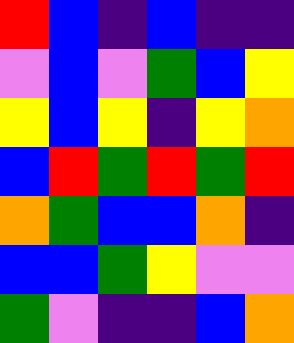[["red", "blue", "indigo", "blue", "indigo", "indigo"], ["violet", "blue", "violet", "green", "blue", "yellow"], ["yellow", "blue", "yellow", "indigo", "yellow", "orange"], ["blue", "red", "green", "red", "green", "red"], ["orange", "green", "blue", "blue", "orange", "indigo"], ["blue", "blue", "green", "yellow", "violet", "violet"], ["green", "violet", "indigo", "indigo", "blue", "orange"]]